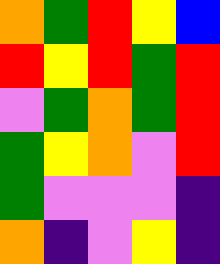[["orange", "green", "red", "yellow", "blue"], ["red", "yellow", "red", "green", "red"], ["violet", "green", "orange", "green", "red"], ["green", "yellow", "orange", "violet", "red"], ["green", "violet", "violet", "violet", "indigo"], ["orange", "indigo", "violet", "yellow", "indigo"]]